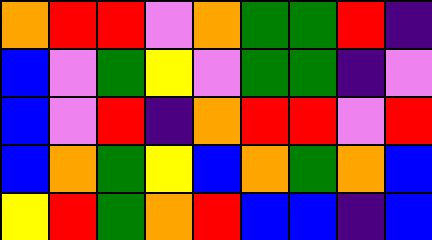[["orange", "red", "red", "violet", "orange", "green", "green", "red", "indigo"], ["blue", "violet", "green", "yellow", "violet", "green", "green", "indigo", "violet"], ["blue", "violet", "red", "indigo", "orange", "red", "red", "violet", "red"], ["blue", "orange", "green", "yellow", "blue", "orange", "green", "orange", "blue"], ["yellow", "red", "green", "orange", "red", "blue", "blue", "indigo", "blue"]]